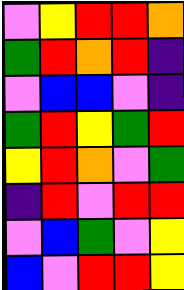[["violet", "yellow", "red", "red", "orange"], ["green", "red", "orange", "red", "indigo"], ["violet", "blue", "blue", "violet", "indigo"], ["green", "red", "yellow", "green", "red"], ["yellow", "red", "orange", "violet", "green"], ["indigo", "red", "violet", "red", "red"], ["violet", "blue", "green", "violet", "yellow"], ["blue", "violet", "red", "red", "yellow"]]